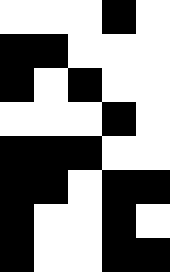[["white", "white", "white", "black", "white"], ["black", "black", "white", "white", "white"], ["black", "white", "black", "white", "white"], ["white", "white", "white", "black", "white"], ["black", "black", "black", "white", "white"], ["black", "black", "white", "black", "black"], ["black", "white", "white", "black", "white"], ["black", "white", "white", "black", "black"]]